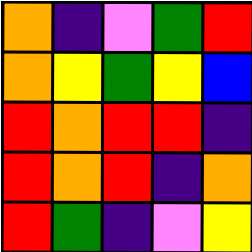[["orange", "indigo", "violet", "green", "red"], ["orange", "yellow", "green", "yellow", "blue"], ["red", "orange", "red", "red", "indigo"], ["red", "orange", "red", "indigo", "orange"], ["red", "green", "indigo", "violet", "yellow"]]